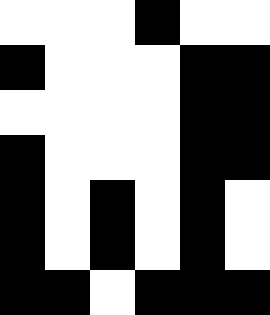[["white", "white", "white", "black", "white", "white"], ["black", "white", "white", "white", "black", "black"], ["white", "white", "white", "white", "black", "black"], ["black", "white", "white", "white", "black", "black"], ["black", "white", "black", "white", "black", "white"], ["black", "white", "black", "white", "black", "white"], ["black", "black", "white", "black", "black", "black"]]